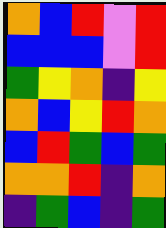[["orange", "blue", "red", "violet", "red"], ["blue", "blue", "blue", "violet", "red"], ["green", "yellow", "orange", "indigo", "yellow"], ["orange", "blue", "yellow", "red", "orange"], ["blue", "red", "green", "blue", "green"], ["orange", "orange", "red", "indigo", "orange"], ["indigo", "green", "blue", "indigo", "green"]]